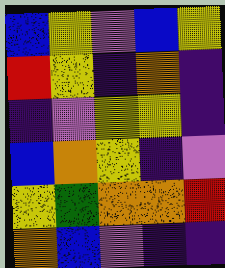[["blue", "yellow", "violet", "blue", "yellow"], ["red", "yellow", "indigo", "orange", "indigo"], ["indigo", "violet", "yellow", "yellow", "indigo"], ["blue", "orange", "yellow", "indigo", "violet"], ["yellow", "green", "orange", "orange", "red"], ["orange", "blue", "violet", "indigo", "indigo"]]